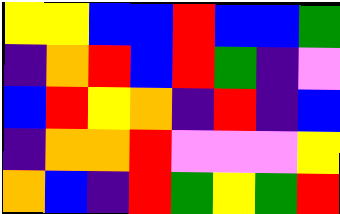[["yellow", "yellow", "blue", "blue", "red", "blue", "blue", "green"], ["indigo", "orange", "red", "blue", "red", "green", "indigo", "violet"], ["blue", "red", "yellow", "orange", "indigo", "red", "indigo", "blue"], ["indigo", "orange", "orange", "red", "violet", "violet", "violet", "yellow"], ["orange", "blue", "indigo", "red", "green", "yellow", "green", "red"]]